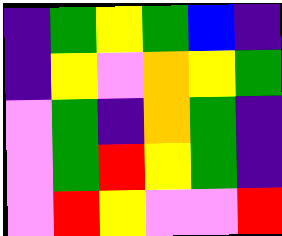[["indigo", "green", "yellow", "green", "blue", "indigo"], ["indigo", "yellow", "violet", "orange", "yellow", "green"], ["violet", "green", "indigo", "orange", "green", "indigo"], ["violet", "green", "red", "yellow", "green", "indigo"], ["violet", "red", "yellow", "violet", "violet", "red"]]